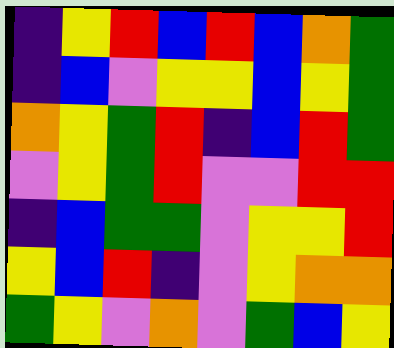[["indigo", "yellow", "red", "blue", "red", "blue", "orange", "green"], ["indigo", "blue", "violet", "yellow", "yellow", "blue", "yellow", "green"], ["orange", "yellow", "green", "red", "indigo", "blue", "red", "green"], ["violet", "yellow", "green", "red", "violet", "violet", "red", "red"], ["indigo", "blue", "green", "green", "violet", "yellow", "yellow", "red"], ["yellow", "blue", "red", "indigo", "violet", "yellow", "orange", "orange"], ["green", "yellow", "violet", "orange", "violet", "green", "blue", "yellow"]]